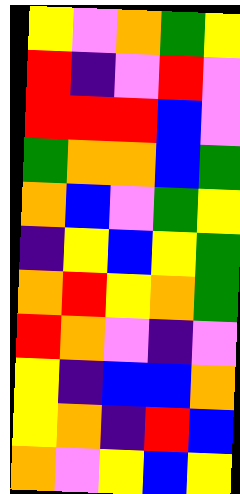[["yellow", "violet", "orange", "green", "yellow"], ["red", "indigo", "violet", "red", "violet"], ["red", "red", "red", "blue", "violet"], ["green", "orange", "orange", "blue", "green"], ["orange", "blue", "violet", "green", "yellow"], ["indigo", "yellow", "blue", "yellow", "green"], ["orange", "red", "yellow", "orange", "green"], ["red", "orange", "violet", "indigo", "violet"], ["yellow", "indigo", "blue", "blue", "orange"], ["yellow", "orange", "indigo", "red", "blue"], ["orange", "violet", "yellow", "blue", "yellow"]]